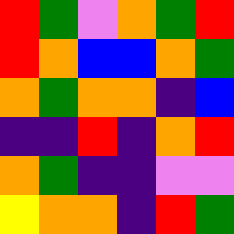[["red", "green", "violet", "orange", "green", "red"], ["red", "orange", "blue", "blue", "orange", "green"], ["orange", "green", "orange", "orange", "indigo", "blue"], ["indigo", "indigo", "red", "indigo", "orange", "red"], ["orange", "green", "indigo", "indigo", "violet", "violet"], ["yellow", "orange", "orange", "indigo", "red", "green"]]